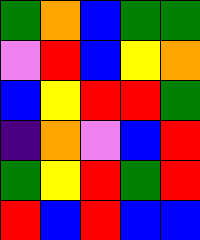[["green", "orange", "blue", "green", "green"], ["violet", "red", "blue", "yellow", "orange"], ["blue", "yellow", "red", "red", "green"], ["indigo", "orange", "violet", "blue", "red"], ["green", "yellow", "red", "green", "red"], ["red", "blue", "red", "blue", "blue"]]